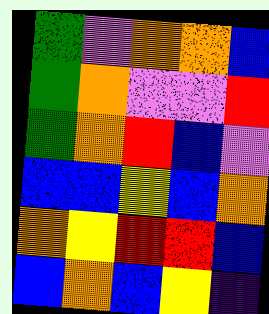[["green", "violet", "orange", "orange", "blue"], ["green", "orange", "violet", "violet", "red"], ["green", "orange", "red", "blue", "violet"], ["blue", "blue", "yellow", "blue", "orange"], ["orange", "yellow", "red", "red", "blue"], ["blue", "orange", "blue", "yellow", "indigo"]]